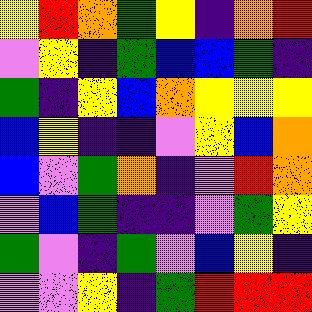[["yellow", "red", "orange", "green", "yellow", "indigo", "orange", "red"], ["violet", "yellow", "indigo", "green", "blue", "blue", "green", "indigo"], ["green", "indigo", "yellow", "blue", "orange", "yellow", "yellow", "yellow"], ["blue", "yellow", "indigo", "indigo", "violet", "yellow", "blue", "orange"], ["blue", "violet", "green", "orange", "indigo", "violet", "red", "orange"], ["violet", "blue", "green", "indigo", "indigo", "violet", "green", "yellow"], ["green", "violet", "indigo", "green", "violet", "blue", "yellow", "indigo"], ["violet", "violet", "yellow", "indigo", "green", "red", "red", "red"]]